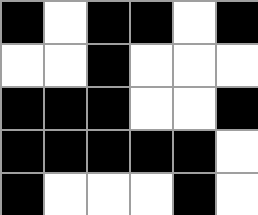[["black", "white", "black", "black", "white", "black"], ["white", "white", "black", "white", "white", "white"], ["black", "black", "black", "white", "white", "black"], ["black", "black", "black", "black", "black", "white"], ["black", "white", "white", "white", "black", "white"]]